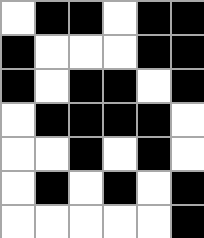[["white", "black", "black", "white", "black", "black"], ["black", "white", "white", "white", "black", "black"], ["black", "white", "black", "black", "white", "black"], ["white", "black", "black", "black", "black", "white"], ["white", "white", "black", "white", "black", "white"], ["white", "black", "white", "black", "white", "black"], ["white", "white", "white", "white", "white", "black"]]